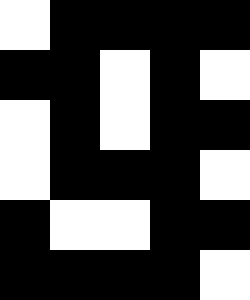[["white", "black", "black", "black", "black"], ["black", "black", "white", "black", "white"], ["white", "black", "white", "black", "black"], ["white", "black", "black", "black", "white"], ["black", "white", "white", "black", "black"], ["black", "black", "black", "black", "white"]]